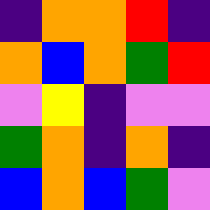[["indigo", "orange", "orange", "red", "indigo"], ["orange", "blue", "orange", "green", "red"], ["violet", "yellow", "indigo", "violet", "violet"], ["green", "orange", "indigo", "orange", "indigo"], ["blue", "orange", "blue", "green", "violet"]]